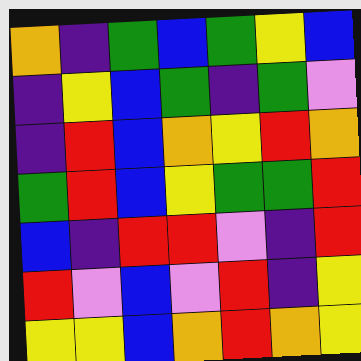[["orange", "indigo", "green", "blue", "green", "yellow", "blue"], ["indigo", "yellow", "blue", "green", "indigo", "green", "violet"], ["indigo", "red", "blue", "orange", "yellow", "red", "orange"], ["green", "red", "blue", "yellow", "green", "green", "red"], ["blue", "indigo", "red", "red", "violet", "indigo", "red"], ["red", "violet", "blue", "violet", "red", "indigo", "yellow"], ["yellow", "yellow", "blue", "orange", "red", "orange", "yellow"]]